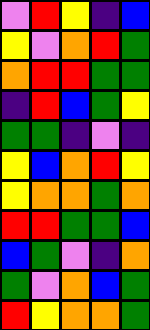[["violet", "red", "yellow", "indigo", "blue"], ["yellow", "violet", "orange", "red", "green"], ["orange", "red", "red", "green", "green"], ["indigo", "red", "blue", "green", "yellow"], ["green", "green", "indigo", "violet", "indigo"], ["yellow", "blue", "orange", "red", "yellow"], ["yellow", "orange", "orange", "green", "orange"], ["red", "red", "green", "green", "blue"], ["blue", "green", "violet", "indigo", "orange"], ["green", "violet", "orange", "blue", "green"], ["red", "yellow", "orange", "orange", "green"]]